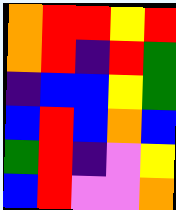[["orange", "red", "red", "yellow", "red"], ["orange", "red", "indigo", "red", "green"], ["indigo", "blue", "blue", "yellow", "green"], ["blue", "red", "blue", "orange", "blue"], ["green", "red", "indigo", "violet", "yellow"], ["blue", "red", "violet", "violet", "orange"]]